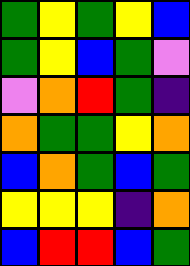[["green", "yellow", "green", "yellow", "blue"], ["green", "yellow", "blue", "green", "violet"], ["violet", "orange", "red", "green", "indigo"], ["orange", "green", "green", "yellow", "orange"], ["blue", "orange", "green", "blue", "green"], ["yellow", "yellow", "yellow", "indigo", "orange"], ["blue", "red", "red", "blue", "green"]]